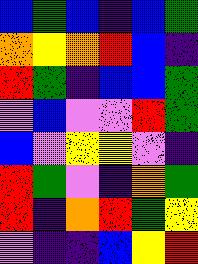[["blue", "green", "blue", "indigo", "blue", "green"], ["orange", "yellow", "orange", "red", "blue", "indigo"], ["red", "green", "indigo", "blue", "blue", "green"], ["violet", "blue", "violet", "violet", "red", "green"], ["blue", "violet", "yellow", "yellow", "violet", "indigo"], ["red", "green", "violet", "indigo", "orange", "green"], ["red", "indigo", "orange", "red", "green", "yellow"], ["violet", "indigo", "indigo", "blue", "yellow", "red"]]